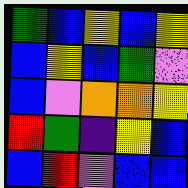[["green", "blue", "yellow", "blue", "yellow"], ["blue", "yellow", "blue", "green", "violet"], ["blue", "violet", "orange", "orange", "yellow"], ["red", "green", "indigo", "yellow", "blue"], ["blue", "red", "violet", "blue", "blue"]]